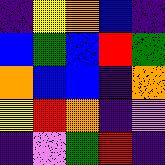[["indigo", "yellow", "orange", "blue", "indigo"], ["blue", "green", "blue", "red", "green"], ["orange", "blue", "blue", "indigo", "orange"], ["yellow", "red", "orange", "indigo", "violet"], ["indigo", "violet", "green", "red", "indigo"]]